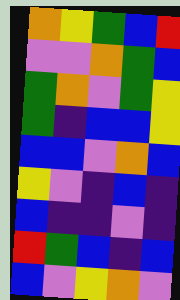[["orange", "yellow", "green", "blue", "red"], ["violet", "violet", "orange", "green", "blue"], ["green", "orange", "violet", "green", "yellow"], ["green", "indigo", "blue", "blue", "yellow"], ["blue", "blue", "violet", "orange", "blue"], ["yellow", "violet", "indigo", "blue", "indigo"], ["blue", "indigo", "indigo", "violet", "indigo"], ["red", "green", "blue", "indigo", "blue"], ["blue", "violet", "yellow", "orange", "violet"]]